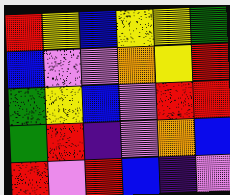[["red", "yellow", "blue", "yellow", "yellow", "green"], ["blue", "violet", "violet", "orange", "yellow", "red"], ["green", "yellow", "blue", "violet", "red", "red"], ["green", "red", "indigo", "violet", "orange", "blue"], ["red", "violet", "red", "blue", "indigo", "violet"]]